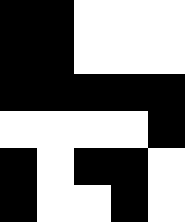[["black", "black", "white", "white", "white"], ["black", "black", "white", "white", "white"], ["black", "black", "black", "black", "black"], ["white", "white", "white", "white", "black"], ["black", "white", "black", "black", "white"], ["black", "white", "white", "black", "white"]]